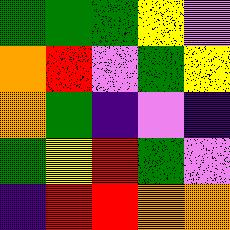[["green", "green", "green", "yellow", "violet"], ["orange", "red", "violet", "green", "yellow"], ["orange", "green", "indigo", "violet", "indigo"], ["green", "yellow", "red", "green", "violet"], ["indigo", "red", "red", "orange", "orange"]]